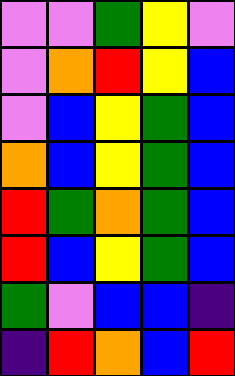[["violet", "violet", "green", "yellow", "violet"], ["violet", "orange", "red", "yellow", "blue"], ["violet", "blue", "yellow", "green", "blue"], ["orange", "blue", "yellow", "green", "blue"], ["red", "green", "orange", "green", "blue"], ["red", "blue", "yellow", "green", "blue"], ["green", "violet", "blue", "blue", "indigo"], ["indigo", "red", "orange", "blue", "red"]]